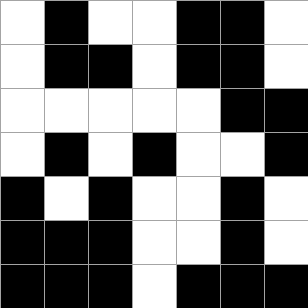[["white", "black", "white", "white", "black", "black", "white"], ["white", "black", "black", "white", "black", "black", "white"], ["white", "white", "white", "white", "white", "black", "black"], ["white", "black", "white", "black", "white", "white", "black"], ["black", "white", "black", "white", "white", "black", "white"], ["black", "black", "black", "white", "white", "black", "white"], ["black", "black", "black", "white", "black", "black", "black"]]